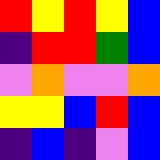[["red", "yellow", "red", "yellow", "blue"], ["indigo", "red", "red", "green", "blue"], ["violet", "orange", "violet", "violet", "orange"], ["yellow", "yellow", "blue", "red", "blue"], ["indigo", "blue", "indigo", "violet", "blue"]]